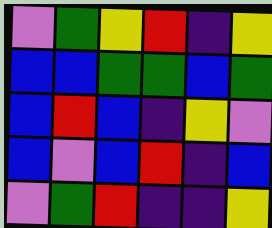[["violet", "green", "yellow", "red", "indigo", "yellow"], ["blue", "blue", "green", "green", "blue", "green"], ["blue", "red", "blue", "indigo", "yellow", "violet"], ["blue", "violet", "blue", "red", "indigo", "blue"], ["violet", "green", "red", "indigo", "indigo", "yellow"]]